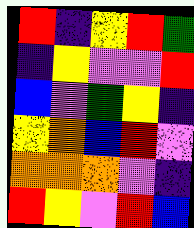[["red", "indigo", "yellow", "red", "green"], ["indigo", "yellow", "violet", "violet", "red"], ["blue", "violet", "green", "yellow", "indigo"], ["yellow", "orange", "blue", "red", "violet"], ["orange", "orange", "orange", "violet", "indigo"], ["red", "yellow", "violet", "red", "blue"]]